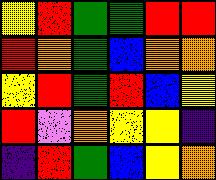[["yellow", "red", "green", "green", "red", "red"], ["red", "orange", "green", "blue", "orange", "orange"], ["yellow", "red", "green", "red", "blue", "yellow"], ["red", "violet", "orange", "yellow", "yellow", "indigo"], ["indigo", "red", "green", "blue", "yellow", "orange"]]